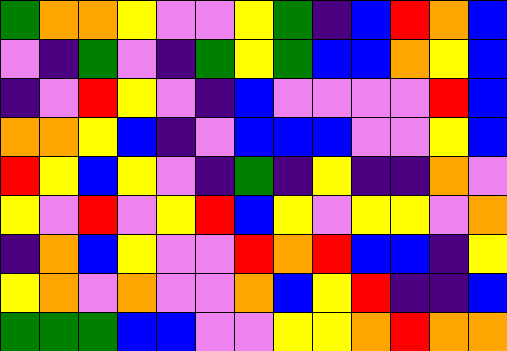[["green", "orange", "orange", "yellow", "violet", "violet", "yellow", "green", "indigo", "blue", "red", "orange", "blue"], ["violet", "indigo", "green", "violet", "indigo", "green", "yellow", "green", "blue", "blue", "orange", "yellow", "blue"], ["indigo", "violet", "red", "yellow", "violet", "indigo", "blue", "violet", "violet", "violet", "violet", "red", "blue"], ["orange", "orange", "yellow", "blue", "indigo", "violet", "blue", "blue", "blue", "violet", "violet", "yellow", "blue"], ["red", "yellow", "blue", "yellow", "violet", "indigo", "green", "indigo", "yellow", "indigo", "indigo", "orange", "violet"], ["yellow", "violet", "red", "violet", "yellow", "red", "blue", "yellow", "violet", "yellow", "yellow", "violet", "orange"], ["indigo", "orange", "blue", "yellow", "violet", "violet", "red", "orange", "red", "blue", "blue", "indigo", "yellow"], ["yellow", "orange", "violet", "orange", "violet", "violet", "orange", "blue", "yellow", "red", "indigo", "indigo", "blue"], ["green", "green", "green", "blue", "blue", "violet", "violet", "yellow", "yellow", "orange", "red", "orange", "orange"]]